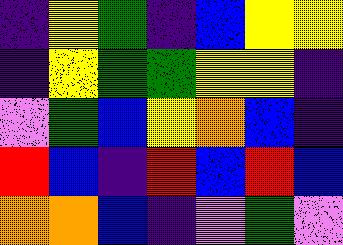[["indigo", "yellow", "green", "indigo", "blue", "yellow", "yellow"], ["indigo", "yellow", "green", "green", "yellow", "yellow", "indigo"], ["violet", "green", "blue", "yellow", "orange", "blue", "indigo"], ["red", "blue", "indigo", "red", "blue", "red", "blue"], ["orange", "orange", "blue", "indigo", "violet", "green", "violet"]]